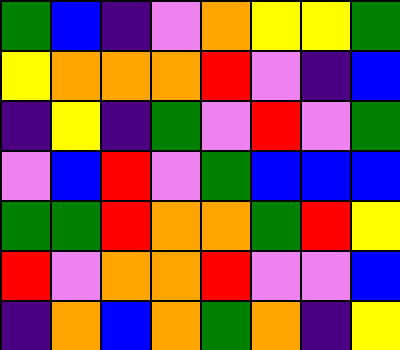[["green", "blue", "indigo", "violet", "orange", "yellow", "yellow", "green"], ["yellow", "orange", "orange", "orange", "red", "violet", "indigo", "blue"], ["indigo", "yellow", "indigo", "green", "violet", "red", "violet", "green"], ["violet", "blue", "red", "violet", "green", "blue", "blue", "blue"], ["green", "green", "red", "orange", "orange", "green", "red", "yellow"], ["red", "violet", "orange", "orange", "red", "violet", "violet", "blue"], ["indigo", "orange", "blue", "orange", "green", "orange", "indigo", "yellow"]]